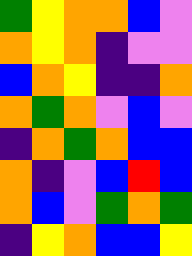[["green", "yellow", "orange", "orange", "blue", "violet"], ["orange", "yellow", "orange", "indigo", "violet", "violet"], ["blue", "orange", "yellow", "indigo", "indigo", "orange"], ["orange", "green", "orange", "violet", "blue", "violet"], ["indigo", "orange", "green", "orange", "blue", "blue"], ["orange", "indigo", "violet", "blue", "red", "blue"], ["orange", "blue", "violet", "green", "orange", "green"], ["indigo", "yellow", "orange", "blue", "blue", "yellow"]]